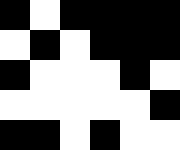[["black", "white", "black", "black", "black", "black"], ["white", "black", "white", "black", "black", "black"], ["black", "white", "white", "white", "black", "white"], ["white", "white", "white", "white", "white", "black"], ["black", "black", "white", "black", "white", "white"]]